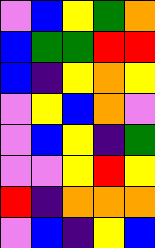[["violet", "blue", "yellow", "green", "orange"], ["blue", "green", "green", "red", "red"], ["blue", "indigo", "yellow", "orange", "yellow"], ["violet", "yellow", "blue", "orange", "violet"], ["violet", "blue", "yellow", "indigo", "green"], ["violet", "violet", "yellow", "red", "yellow"], ["red", "indigo", "orange", "orange", "orange"], ["violet", "blue", "indigo", "yellow", "blue"]]